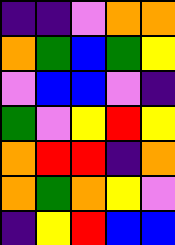[["indigo", "indigo", "violet", "orange", "orange"], ["orange", "green", "blue", "green", "yellow"], ["violet", "blue", "blue", "violet", "indigo"], ["green", "violet", "yellow", "red", "yellow"], ["orange", "red", "red", "indigo", "orange"], ["orange", "green", "orange", "yellow", "violet"], ["indigo", "yellow", "red", "blue", "blue"]]